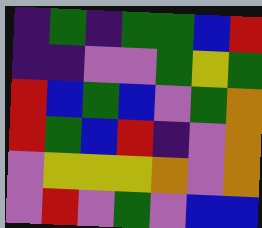[["indigo", "green", "indigo", "green", "green", "blue", "red"], ["indigo", "indigo", "violet", "violet", "green", "yellow", "green"], ["red", "blue", "green", "blue", "violet", "green", "orange"], ["red", "green", "blue", "red", "indigo", "violet", "orange"], ["violet", "yellow", "yellow", "yellow", "orange", "violet", "orange"], ["violet", "red", "violet", "green", "violet", "blue", "blue"]]